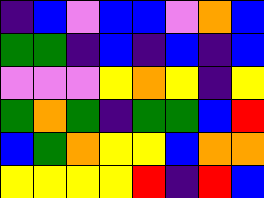[["indigo", "blue", "violet", "blue", "blue", "violet", "orange", "blue"], ["green", "green", "indigo", "blue", "indigo", "blue", "indigo", "blue"], ["violet", "violet", "violet", "yellow", "orange", "yellow", "indigo", "yellow"], ["green", "orange", "green", "indigo", "green", "green", "blue", "red"], ["blue", "green", "orange", "yellow", "yellow", "blue", "orange", "orange"], ["yellow", "yellow", "yellow", "yellow", "red", "indigo", "red", "blue"]]